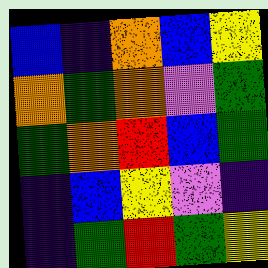[["blue", "indigo", "orange", "blue", "yellow"], ["orange", "green", "orange", "violet", "green"], ["green", "orange", "red", "blue", "green"], ["indigo", "blue", "yellow", "violet", "indigo"], ["indigo", "green", "red", "green", "yellow"]]